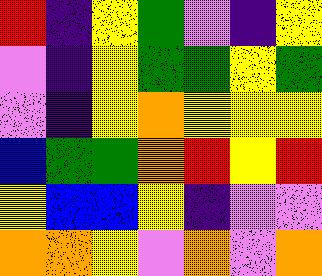[["red", "indigo", "yellow", "green", "violet", "indigo", "yellow"], ["violet", "indigo", "yellow", "green", "green", "yellow", "green"], ["violet", "indigo", "yellow", "orange", "yellow", "yellow", "yellow"], ["blue", "green", "green", "orange", "red", "yellow", "red"], ["yellow", "blue", "blue", "yellow", "indigo", "violet", "violet"], ["orange", "orange", "yellow", "violet", "orange", "violet", "orange"]]